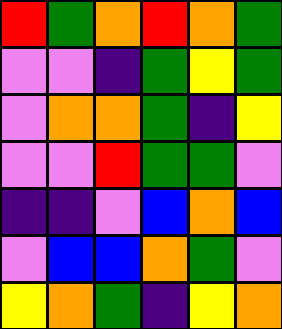[["red", "green", "orange", "red", "orange", "green"], ["violet", "violet", "indigo", "green", "yellow", "green"], ["violet", "orange", "orange", "green", "indigo", "yellow"], ["violet", "violet", "red", "green", "green", "violet"], ["indigo", "indigo", "violet", "blue", "orange", "blue"], ["violet", "blue", "blue", "orange", "green", "violet"], ["yellow", "orange", "green", "indigo", "yellow", "orange"]]